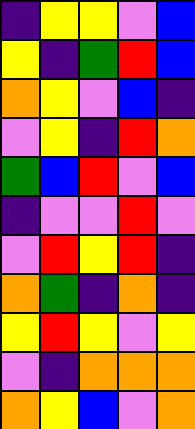[["indigo", "yellow", "yellow", "violet", "blue"], ["yellow", "indigo", "green", "red", "blue"], ["orange", "yellow", "violet", "blue", "indigo"], ["violet", "yellow", "indigo", "red", "orange"], ["green", "blue", "red", "violet", "blue"], ["indigo", "violet", "violet", "red", "violet"], ["violet", "red", "yellow", "red", "indigo"], ["orange", "green", "indigo", "orange", "indigo"], ["yellow", "red", "yellow", "violet", "yellow"], ["violet", "indigo", "orange", "orange", "orange"], ["orange", "yellow", "blue", "violet", "orange"]]